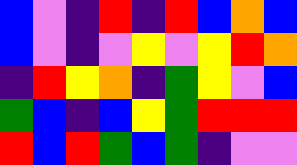[["blue", "violet", "indigo", "red", "indigo", "red", "blue", "orange", "blue"], ["blue", "violet", "indigo", "violet", "yellow", "violet", "yellow", "red", "orange"], ["indigo", "red", "yellow", "orange", "indigo", "green", "yellow", "violet", "blue"], ["green", "blue", "indigo", "blue", "yellow", "green", "red", "red", "red"], ["red", "blue", "red", "green", "blue", "green", "indigo", "violet", "violet"]]